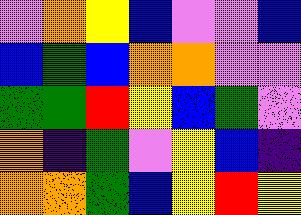[["violet", "orange", "yellow", "blue", "violet", "violet", "blue"], ["blue", "green", "blue", "orange", "orange", "violet", "violet"], ["green", "green", "red", "yellow", "blue", "green", "violet"], ["orange", "indigo", "green", "violet", "yellow", "blue", "indigo"], ["orange", "orange", "green", "blue", "yellow", "red", "yellow"]]